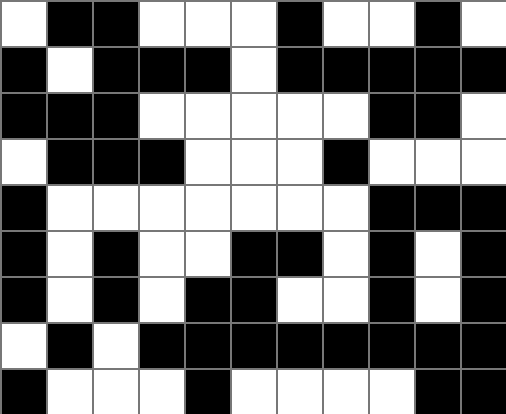[["white", "black", "black", "white", "white", "white", "black", "white", "white", "black", "white"], ["black", "white", "black", "black", "black", "white", "black", "black", "black", "black", "black"], ["black", "black", "black", "white", "white", "white", "white", "white", "black", "black", "white"], ["white", "black", "black", "black", "white", "white", "white", "black", "white", "white", "white"], ["black", "white", "white", "white", "white", "white", "white", "white", "black", "black", "black"], ["black", "white", "black", "white", "white", "black", "black", "white", "black", "white", "black"], ["black", "white", "black", "white", "black", "black", "white", "white", "black", "white", "black"], ["white", "black", "white", "black", "black", "black", "black", "black", "black", "black", "black"], ["black", "white", "white", "white", "black", "white", "white", "white", "white", "black", "black"]]